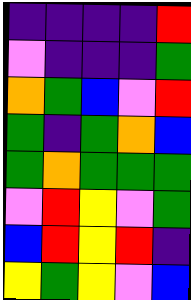[["indigo", "indigo", "indigo", "indigo", "red"], ["violet", "indigo", "indigo", "indigo", "green"], ["orange", "green", "blue", "violet", "red"], ["green", "indigo", "green", "orange", "blue"], ["green", "orange", "green", "green", "green"], ["violet", "red", "yellow", "violet", "green"], ["blue", "red", "yellow", "red", "indigo"], ["yellow", "green", "yellow", "violet", "blue"]]